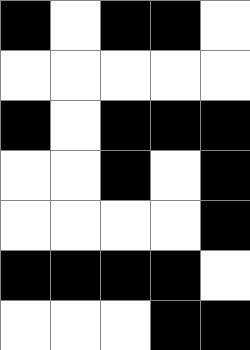[["black", "white", "black", "black", "white"], ["white", "white", "white", "white", "white"], ["black", "white", "black", "black", "black"], ["white", "white", "black", "white", "black"], ["white", "white", "white", "white", "black"], ["black", "black", "black", "black", "white"], ["white", "white", "white", "black", "black"]]